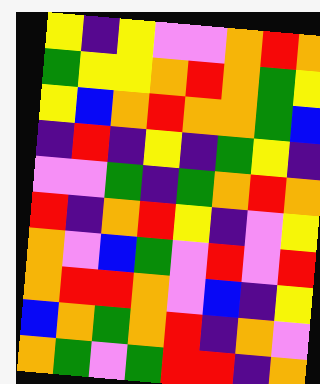[["yellow", "indigo", "yellow", "violet", "violet", "orange", "red", "orange"], ["green", "yellow", "yellow", "orange", "red", "orange", "green", "yellow"], ["yellow", "blue", "orange", "red", "orange", "orange", "green", "blue"], ["indigo", "red", "indigo", "yellow", "indigo", "green", "yellow", "indigo"], ["violet", "violet", "green", "indigo", "green", "orange", "red", "orange"], ["red", "indigo", "orange", "red", "yellow", "indigo", "violet", "yellow"], ["orange", "violet", "blue", "green", "violet", "red", "violet", "red"], ["orange", "red", "red", "orange", "violet", "blue", "indigo", "yellow"], ["blue", "orange", "green", "orange", "red", "indigo", "orange", "violet"], ["orange", "green", "violet", "green", "red", "red", "indigo", "orange"]]